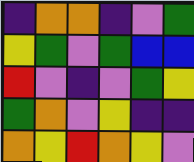[["indigo", "orange", "orange", "indigo", "violet", "green"], ["yellow", "green", "violet", "green", "blue", "blue"], ["red", "violet", "indigo", "violet", "green", "yellow"], ["green", "orange", "violet", "yellow", "indigo", "indigo"], ["orange", "yellow", "red", "orange", "yellow", "violet"]]